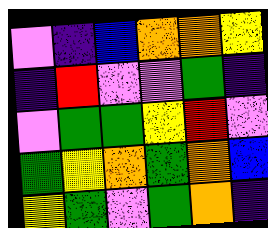[["violet", "indigo", "blue", "orange", "orange", "yellow"], ["indigo", "red", "violet", "violet", "green", "indigo"], ["violet", "green", "green", "yellow", "red", "violet"], ["green", "yellow", "orange", "green", "orange", "blue"], ["yellow", "green", "violet", "green", "orange", "indigo"]]